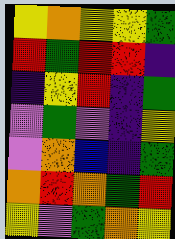[["yellow", "orange", "yellow", "yellow", "green"], ["red", "green", "red", "red", "indigo"], ["indigo", "yellow", "red", "indigo", "green"], ["violet", "green", "violet", "indigo", "yellow"], ["violet", "orange", "blue", "indigo", "green"], ["orange", "red", "orange", "green", "red"], ["yellow", "violet", "green", "orange", "yellow"]]